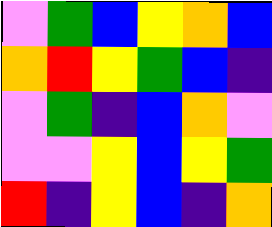[["violet", "green", "blue", "yellow", "orange", "blue"], ["orange", "red", "yellow", "green", "blue", "indigo"], ["violet", "green", "indigo", "blue", "orange", "violet"], ["violet", "violet", "yellow", "blue", "yellow", "green"], ["red", "indigo", "yellow", "blue", "indigo", "orange"]]